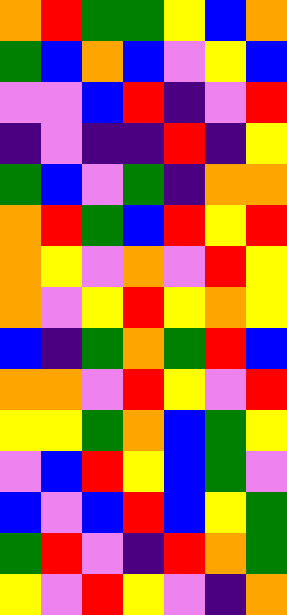[["orange", "red", "green", "green", "yellow", "blue", "orange"], ["green", "blue", "orange", "blue", "violet", "yellow", "blue"], ["violet", "violet", "blue", "red", "indigo", "violet", "red"], ["indigo", "violet", "indigo", "indigo", "red", "indigo", "yellow"], ["green", "blue", "violet", "green", "indigo", "orange", "orange"], ["orange", "red", "green", "blue", "red", "yellow", "red"], ["orange", "yellow", "violet", "orange", "violet", "red", "yellow"], ["orange", "violet", "yellow", "red", "yellow", "orange", "yellow"], ["blue", "indigo", "green", "orange", "green", "red", "blue"], ["orange", "orange", "violet", "red", "yellow", "violet", "red"], ["yellow", "yellow", "green", "orange", "blue", "green", "yellow"], ["violet", "blue", "red", "yellow", "blue", "green", "violet"], ["blue", "violet", "blue", "red", "blue", "yellow", "green"], ["green", "red", "violet", "indigo", "red", "orange", "green"], ["yellow", "violet", "red", "yellow", "violet", "indigo", "orange"]]